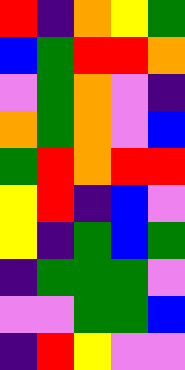[["red", "indigo", "orange", "yellow", "green"], ["blue", "green", "red", "red", "orange"], ["violet", "green", "orange", "violet", "indigo"], ["orange", "green", "orange", "violet", "blue"], ["green", "red", "orange", "red", "red"], ["yellow", "red", "indigo", "blue", "violet"], ["yellow", "indigo", "green", "blue", "green"], ["indigo", "green", "green", "green", "violet"], ["violet", "violet", "green", "green", "blue"], ["indigo", "red", "yellow", "violet", "violet"]]